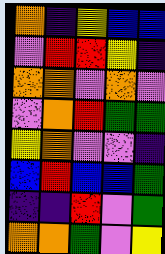[["orange", "indigo", "yellow", "blue", "blue"], ["violet", "red", "red", "yellow", "indigo"], ["orange", "orange", "violet", "orange", "violet"], ["violet", "orange", "red", "green", "green"], ["yellow", "orange", "violet", "violet", "indigo"], ["blue", "red", "blue", "blue", "green"], ["indigo", "indigo", "red", "violet", "green"], ["orange", "orange", "green", "violet", "yellow"]]